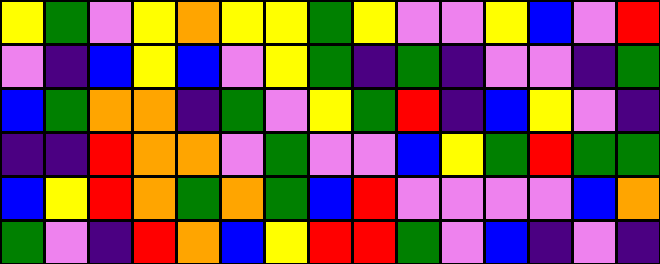[["yellow", "green", "violet", "yellow", "orange", "yellow", "yellow", "green", "yellow", "violet", "violet", "yellow", "blue", "violet", "red"], ["violet", "indigo", "blue", "yellow", "blue", "violet", "yellow", "green", "indigo", "green", "indigo", "violet", "violet", "indigo", "green"], ["blue", "green", "orange", "orange", "indigo", "green", "violet", "yellow", "green", "red", "indigo", "blue", "yellow", "violet", "indigo"], ["indigo", "indigo", "red", "orange", "orange", "violet", "green", "violet", "violet", "blue", "yellow", "green", "red", "green", "green"], ["blue", "yellow", "red", "orange", "green", "orange", "green", "blue", "red", "violet", "violet", "violet", "violet", "blue", "orange"], ["green", "violet", "indigo", "red", "orange", "blue", "yellow", "red", "red", "green", "violet", "blue", "indigo", "violet", "indigo"]]